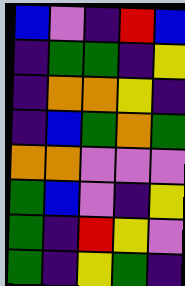[["blue", "violet", "indigo", "red", "blue"], ["indigo", "green", "green", "indigo", "yellow"], ["indigo", "orange", "orange", "yellow", "indigo"], ["indigo", "blue", "green", "orange", "green"], ["orange", "orange", "violet", "violet", "violet"], ["green", "blue", "violet", "indigo", "yellow"], ["green", "indigo", "red", "yellow", "violet"], ["green", "indigo", "yellow", "green", "indigo"]]